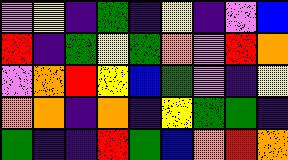[["violet", "yellow", "indigo", "green", "indigo", "yellow", "indigo", "violet", "blue"], ["red", "indigo", "green", "yellow", "green", "orange", "violet", "red", "orange"], ["violet", "orange", "red", "yellow", "blue", "green", "violet", "indigo", "yellow"], ["orange", "orange", "indigo", "orange", "indigo", "yellow", "green", "green", "indigo"], ["green", "indigo", "indigo", "red", "green", "blue", "orange", "red", "orange"]]